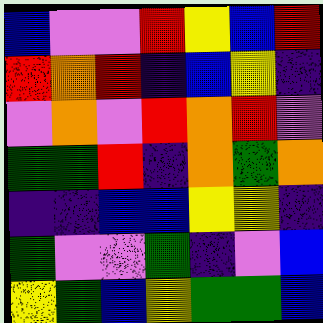[["blue", "violet", "violet", "red", "yellow", "blue", "red"], ["red", "orange", "red", "indigo", "blue", "yellow", "indigo"], ["violet", "orange", "violet", "red", "orange", "red", "violet"], ["green", "green", "red", "indigo", "orange", "green", "orange"], ["indigo", "indigo", "blue", "blue", "yellow", "yellow", "indigo"], ["green", "violet", "violet", "green", "indigo", "violet", "blue"], ["yellow", "green", "blue", "yellow", "green", "green", "blue"]]